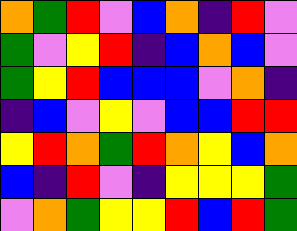[["orange", "green", "red", "violet", "blue", "orange", "indigo", "red", "violet"], ["green", "violet", "yellow", "red", "indigo", "blue", "orange", "blue", "violet"], ["green", "yellow", "red", "blue", "blue", "blue", "violet", "orange", "indigo"], ["indigo", "blue", "violet", "yellow", "violet", "blue", "blue", "red", "red"], ["yellow", "red", "orange", "green", "red", "orange", "yellow", "blue", "orange"], ["blue", "indigo", "red", "violet", "indigo", "yellow", "yellow", "yellow", "green"], ["violet", "orange", "green", "yellow", "yellow", "red", "blue", "red", "green"]]